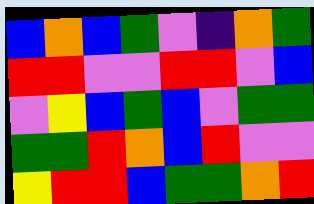[["blue", "orange", "blue", "green", "violet", "indigo", "orange", "green"], ["red", "red", "violet", "violet", "red", "red", "violet", "blue"], ["violet", "yellow", "blue", "green", "blue", "violet", "green", "green"], ["green", "green", "red", "orange", "blue", "red", "violet", "violet"], ["yellow", "red", "red", "blue", "green", "green", "orange", "red"]]